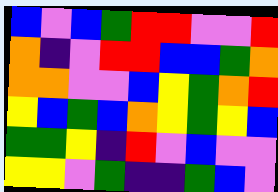[["blue", "violet", "blue", "green", "red", "red", "violet", "violet", "red"], ["orange", "indigo", "violet", "red", "red", "blue", "blue", "green", "orange"], ["orange", "orange", "violet", "violet", "blue", "yellow", "green", "orange", "red"], ["yellow", "blue", "green", "blue", "orange", "yellow", "green", "yellow", "blue"], ["green", "green", "yellow", "indigo", "red", "violet", "blue", "violet", "violet"], ["yellow", "yellow", "violet", "green", "indigo", "indigo", "green", "blue", "violet"]]